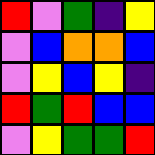[["red", "violet", "green", "indigo", "yellow"], ["violet", "blue", "orange", "orange", "blue"], ["violet", "yellow", "blue", "yellow", "indigo"], ["red", "green", "red", "blue", "blue"], ["violet", "yellow", "green", "green", "red"]]